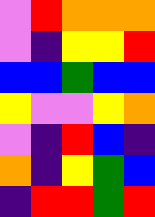[["violet", "red", "orange", "orange", "orange"], ["violet", "indigo", "yellow", "yellow", "red"], ["blue", "blue", "green", "blue", "blue"], ["yellow", "violet", "violet", "yellow", "orange"], ["violet", "indigo", "red", "blue", "indigo"], ["orange", "indigo", "yellow", "green", "blue"], ["indigo", "red", "red", "green", "red"]]